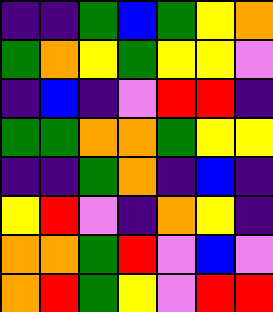[["indigo", "indigo", "green", "blue", "green", "yellow", "orange"], ["green", "orange", "yellow", "green", "yellow", "yellow", "violet"], ["indigo", "blue", "indigo", "violet", "red", "red", "indigo"], ["green", "green", "orange", "orange", "green", "yellow", "yellow"], ["indigo", "indigo", "green", "orange", "indigo", "blue", "indigo"], ["yellow", "red", "violet", "indigo", "orange", "yellow", "indigo"], ["orange", "orange", "green", "red", "violet", "blue", "violet"], ["orange", "red", "green", "yellow", "violet", "red", "red"]]